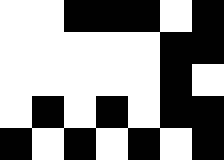[["white", "white", "black", "black", "black", "white", "black"], ["white", "white", "white", "white", "white", "black", "black"], ["white", "white", "white", "white", "white", "black", "white"], ["white", "black", "white", "black", "white", "black", "black"], ["black", "white", "black", "white", "black", "white", "black"]]